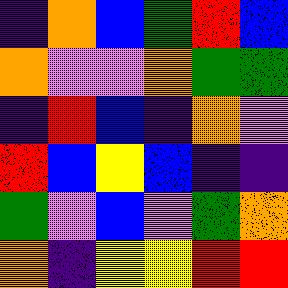[["indigo", "orange", "blue", "green", "red", "blue"], ["orange", "violet", "violet", "orange", "green", "green"], ["indigo", "red", "blue", "indigo", "orange", "violet"], ["red", "blue", "yellow", "blue", "indigo", "indigo"], ["green", "violet", "blue", "violet", "green", "orange"], ["orange", "indigo", "yellow", "yellow", "red", "red"]]